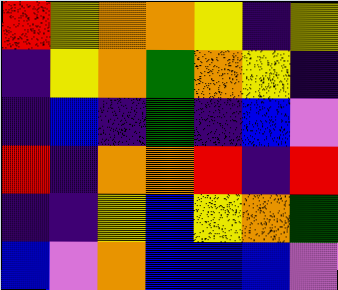[["red", "yellow", "orange", "orange", "yellow", "indigo", "yellow"], ["indigo", "yellow", "orange", "green", "orange", "yellow", "indigo"], ["indigo", "blue", "indigo", "green", "indigo", "blue", "violet"], ["red", "indigo", "orange", "orange", "red", "indigo", "red"], ["indigo", "indigo", "yellow", "blue", "yellow", "orange", "green"], ["blue", "violet", "orange", "blue", "blue", "blue", "violet"]]